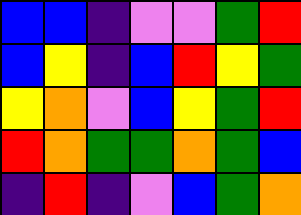[["blue", "blue", "indigo", "violet", "violet", "green", "red"], ["blue", "yellow", "indigo", "blue", "red", "yellow", "green"], ["yellow", "orange", "violet", "blue", "yellow", "green", "red"], ["red", "orange", "green", "green", "orange", "green", "blue"], ["indigo", "red", "indigo", "violet", "blue", "green", "orange"]]